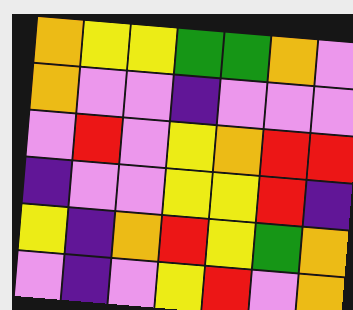[["orange", "yellow", "yellow", "green", "green", "orange", "violet"], ["orange", "violet", "violet", "indigo", "violet", "violet", "violet"], ["violet", "red", "violet", "yellow", "orange", "red", "red"], ["indigo", "violet", "violet", "yellow", "yellow", "red", "indigo"], ["yellow", "indigo", "orange", "red", "yellow", "green", "orange"], ["violet", "indigo", "violet", "yellow", "red", "violet", "orange"]]